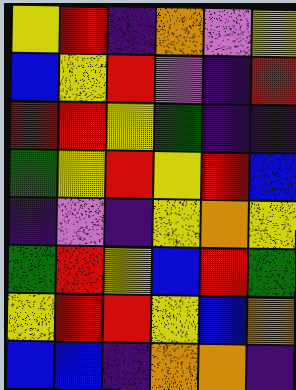[["yellow", "red", "indigo", "orange", "violet", "yellow"], ["blue", "yellow", "red", "violet", "indigo", "red"], ["red", "red", "yellow", "green", "indigo", "indigo"], ["green", "yellow", "red", "yellow", "red", "blue"], ["indigo", "violet", "indigo", "yellow", "orange", "yellow"], ["green", "red", "yellow", "blue", "red", "green"], ["yellow", "red", "red", "yellow", "blue", "orange"], ["blue", "blue", "indigo", "orange", "orange", "indigo"]]